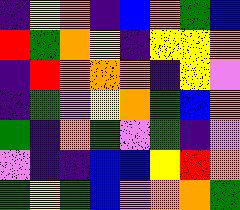[["indigo", "yellow", "orange", "indigo", "blue", "orange", "green", "blue"], ["red", "green", "orange", "yellow", "indigo", "yellow", "yellow", "orange"], ["indigo", "red", "orange", "orange", "orange", "indigo", "yellow", "violet"], ["indigo", "green", "violet", "yellow", "orange", "green", "blue", "orange"], ["green", "indigo", "orange", "green", "violet", "green", "indigo", "violet"], ["violet", "indigo", "indigo", "blue", "blue", "yellow", "red", "orange"], ["green", "yellow", "green", "blue", "violet", "orange", "orange", "green"]]